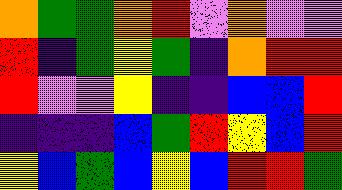[["orange", "green", "green", "orange", "red", "violet", "orange", "violet", "violet"], ["red", "indigo", "green", "yellow", "green", "indigo", "orange", "red", "red"], ["red", "violet", "violet", "yellow", "indigo", "indigo", "blue", "blue", "red"], ["indigo", "indigo", "indigo", "blue", "green", "red", "yellow", "blue", "red"], ["yellow", "blue", "green", "blue", "yellow", "blue", "red", "red", "green"]]